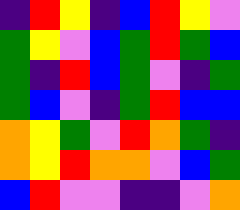[["indigo", "red", "yellow", "indigo", "blue", "red", "yellow", "violet"], ["green", "yellow", "violet", "blue", "green", "red", "green", "blue"], ["green", "indigo", "red", "blue", "green", "violet", "indigo", "green"], ["green", "blue", "violet", "indigo", "green", "red", "blue", "blue"], ["orange", "yellow", "green", "violet", "red", "orange", "green", "indigo"], ["orange", "yellow", "red", "orange", "orange", "violet", "blue", "green"], ["blue", "red", "violet", "violet", "indigo", "indigo", "violet", "orange"]]